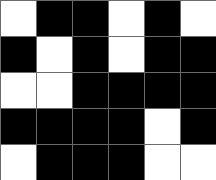[["white", "black", "black", "white", "black", "white"], ["black", "white", "black", "white", "black", "black"], ["white", "white", "black", "black", "black", "black"], ["black", "black", "black", "black", "white", "black"], ["white", "black", "black", "black", "white", "white"]]